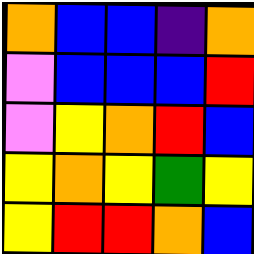[["orange", "blue", "blue", "indigo", "orange"], ["violet", "blue", "blue", "blue", "red"], ["violet", "yellow", "orange", "red", "blue"], ["yellow", "orange", "yellow", "green", "yellow"], ["yellow", "red", "red", "orange", "blue"]]